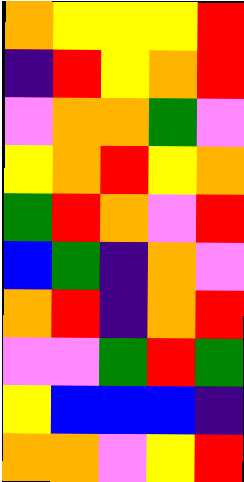[["orange", "yellow", "yellow", "yellow", "red"], ["indigo", "red", "yellow", "orange", "red"], ["violet", "orange", "orange", "green", "violet"], ["yellow", "orange", "red", "yellow", "orange"], ["green", "red", "orange", "violet", "red"], ["blue", "green", "indigo", "orange", "violet"], ["orange", "red", "indigo", "orange", "red"], ["violet", "violet", "green", "red", "green"], ["yellow", "blue", "blue", "blue", "indigo"], ["orange", "orange", "violet", "yellow", "red"]]